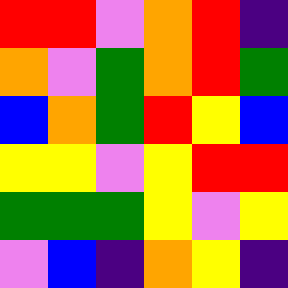[["red", "red", "violet", "orange", "red", "indigo"], ["orange", "violet", "green", "orange", "red", "green"], ["blue", "orange", "green", "red", "yellow", "blue"], ["yellow", "yellow", "violet", "yellow", "red", "red"], ["green", "green", "green", "yellow", "violet", "yellow"], ["violet", "blue", "indigo", "orange", "yellow", "indigo"]]